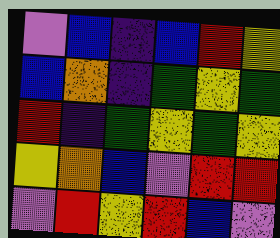[["violet", "blue", "indigo", "blue", "red", "yellow"], ["blue", "orange", "indigo", "green", "yellow", "green"], ["red", "indigo", "green", "yellow", "green", "yellow"], ["yellow", "orange", "blue", "violet", "red", "red"], ["violet", "red", "yellow", "red", "blue", "violet"]]